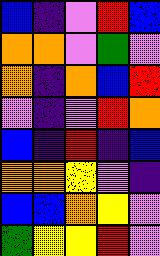[["blue", "indigo", "violet", "red", "blue"], ["orange", "orange", "violet", "green", "violet"], ["orange", "indigo", "orange", "blue", "red"], ["violet", "indigo", "violet", "red", "orange"], ["blue", "indigo", "red", "indigo", "blue"], ["orange", "orange", "yellow", "violet", "indigo"], ["blue", "blue", "orange", "yellow", "violet"], ["green", "yellow", "yellow", "red", "violet"]]